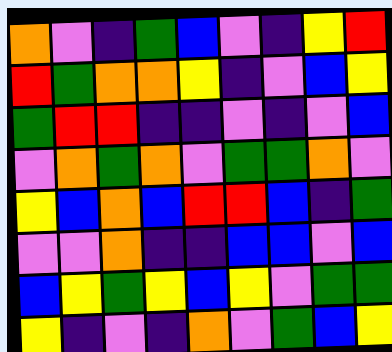[["orange", "violet", "indigo", "green", "blue", "violet", "indigo", "yellow", "red"], ["red", "green", "orange", "orange", "yellow", "indigo", "violet", "blue", "yellow"], ["green", "red", "red", "indigo", "indigo", "violet", "indigo", "violet", "blue"], ["violet", "orange", "green", "orange", "violet", "green", "green", "orange", "violet"], ["yellow", "blue", "orange", "blue", "red", "red", "blue", "indigo", "green"], ["violet", "violet", "orange", "indigo", "indigo", "blue", "blue", "violet", "blue"], ["blue", "yellow", "green", "yellow", "blue", "yellow", "violet", "green", "green"], ["yellow", "indigo", "violet", "indigo", "orange", "violet", "green", "blue", "yellow"]]